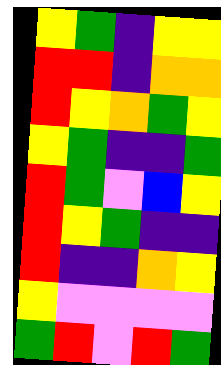[["yellow", "green", "indigo", "yellow", "yellow"], ["red", "red", "indigo", "orange", "orange"], ["red", "yellow", "orange", "green", "yellow"], ["yellow", "green", "indigo", "indigo", "green"], ["red", "green", "violet", "blue", "yellow"], ["red", "yellow", "green", "indigo", "indigo"], ["red", "indigo", "indigo", "orange", "yellow"], ["yellow", "violet", "violet", "violet", "violet"], ["green", "red", "violet", "red", "green"]]